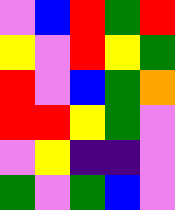[["violet", "blue", "red", "green", "red"], ["yellow", "violet", "red", "yellow", "green"], ["red", "violet", "blue", "green", "orange"], ["red", "red", "yellow", "green", "violet"], ["violet", "yellow", "indigo", "indigo", "violet"], ["green", "violet", "green", "blue", "violet"]]